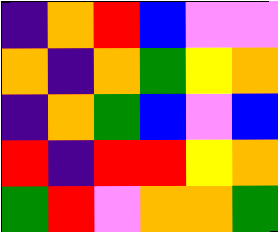[["indigo", "orange", "red", "blue", "violet", "violet"], ["orange", "indigo", "orange", "green", "yellow", "orange"], ["indigo", "orange", "green", "blue", "violet", "blue"], ["red", "indigo", "red", "red", "yellow", "orange"], ["green", "red", "violet", "orange", "orange", "green"]]